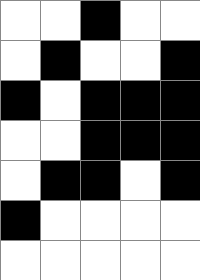[["white", "white", "black", "white", "white"], ["white", "black", "white", "white", "black"], ["black", "white", "black", "black", "black"], ["white", "white", "black", "black", "black"], ["white", "black", "black", "white", "black"], ["black", "white", "white", "white", "white"], ["white", "white", "white", "white", "white"]]